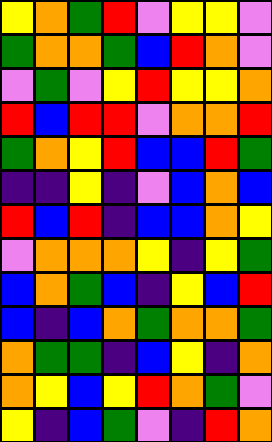[["yellow", "orange", "green", "red", "violet", "yellow", "yellow", "violet"], ["green", "orange", "orange", "green", "blue", "red", "orange", "violet"], ["violet", "green", "violet", "yellow", "red", "yellow", "yellow", "orange"], ["red", "blue", "red", "red", "violet", "orange", "orange", "red"], ["green", "orange", "yellow", "red", "blue", "blue", "red", "green"], ["indigo", "indigo", "yellow", "indigo", "violet", "blue", "orange", "blue"], ["red", "blue", "red", "indigo", "blue", "blue", "orange", "yellow"], ["violet", "orange", "orange", "orange", "yellow", "indigo", "yellow", "green"], ["blue", "orange", "green", "blue", "indigo", "yellow", "blue", "red"], ["blue", "indigo", "blue", "orange", "green", "orange", "orange", "green"], ["orange", "green", "green", "indigo", "blue", "yellow", "indigo", "orange"], ["orange", "yellow", "blue", "yellow", "red", "orange", "green", "violet"], ["yellow", "indigo", "blue", "green", "violet", "indigo", "red", "orange"]]